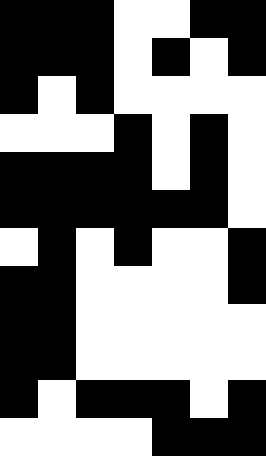[["black", "black", "black", "white", "white", "black", "black"], ["black", "black", "black", "white", "black", "white", "black"], ["black", "white", "black", "white", "white", "white", "white"], ["white", "white", "white", "black", "white", "black", "white"], ["black", "black", "black", "black", "white", "black", "white"], ["black", "black", "black", "black", "black", "black", "white"], ["white", "black", "white", "black", "white", "white", "black"], ["black", "black", "white", "white", "white", "white", "black"], ["black", "black", "white", "white", "white", "white", "white"], ["black", "black", "white", "white", "white", "white", "white"], ["black", "white", "black", "black", "black", "white", "black"], ["white", "white", "white", "white", "black", "black", "black"]]